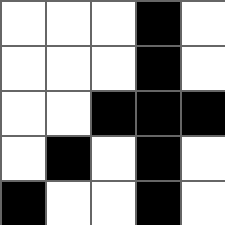[["white", "white", "white", "black", "white"], ["white", "white", "white", "black", "white"], ["white", "white", "black", "black", "black"], ["white", "black", "white", "black", "white"], ["black", "white", "white", "black", "white"]]